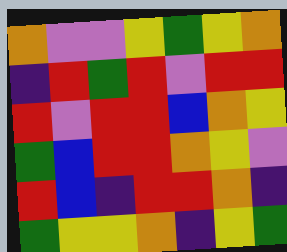[["orange", "violet", "violet", "yellow", "green", "yellow", "orange"], ["indigo", "red", "green", "red", "violet", "red", "red"], ["red", "violet", "red", "red", "blue", "orange", "yellow"], ["green", "blue", "red", "red", "orange", "yellow", "violet"], ["red", "blue", "indigo", "red", "red", "orange", "indigo"], ["green", "yellow", "yellow", "orange", "indigo", "yellow", "green"]]